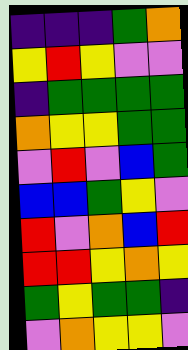[["indigo", "indigo", "indigo", "green", "orange"], ["yellow", "red", "yellow", "violet", "violet"], ["indigo", "green", "green", "green", "green"], ["orange", "yellow", "yellow", "green", "green"], ["violet", "red", "violet", "blue", "green"], ["blue", "blue", "green", "yellow", "violet"], ["red", "violet", "orange", "blue", "red"], ["red", "red", "yellow", "orange", "yellow"], ["green", "yellow", "green", "green", "indigo"], ["violet", "orange", "yellow", "yellow", "violet"]]